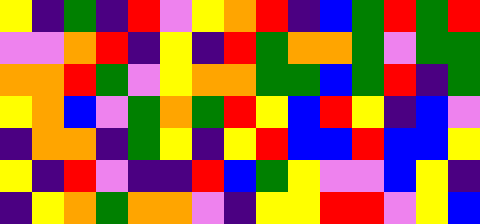[["yellow", "indigo", "green", "indigo", "red", "violet", "yellow", "orange", "red", "indigo", "blue", "green", "red", "green", "red"], ["violet", "violet", "orange", "red", "indigo", "yellow", "indigo", "red", "green", "orange", "orange", "green", "violet", "green", "green"], ["orange", "orange", "red", "green", "violet", "yellow", "orange", "orange", "green", "green", "blue", "green", "red", "indigo", "green"], ["yellow", "orange", "blue", "violet", "green", "orange", "green", "red", "yellow", "blue", "red", "yellow", "indigo", "blue", "violet"], ["indigo", "orange", "orange", "indigo", "green", "yellow", "indigo", "yellow", "red", "blue", "blue", "red", "blue", "blue", "yellow"], ["yellow", "indigo", "red", "violet", "indigo", "indigo", "red", "blue", "green", "yellow", "violet", "violet", "blue", "yellow", "indigo"], ["indigo", "yellow", "orange", "green", "orange", "orange", "violet", "indigo", "yellow", "yellow", "red", "red", "violet", "yellow", "blue"]]